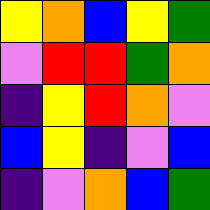[["yellow", "orange", "blue", "yellow", "green"], ["violet", "red", "red", "green", "orange"], ["indigo", "yellow", "red", "orange", "violet"], ["blue", "yellow", "indigo", "violet", "blue"], ["indigo", "violet", "orange", "blue", "green"]]